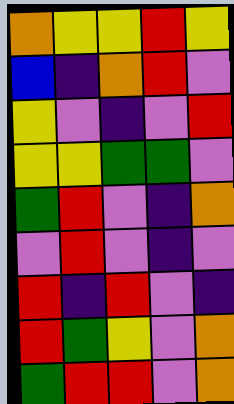[["orange", "yellow", "yellow", "red", "yellow"], ["blue", "indigo", "orange", "red", "violet"], ["yellow", "violet", "indigo", "violet", "red"], ["yellow", "yellow", "green", "green", "violet"], ["green", "red", "violet", "indigo", "orange"], ["violet", "red", "violet", "indigo", "violet"], ["red", "indigo", "red", "violet", "indigo"], ["red", "green", "yellow", "violet", "orange"], ["green", "red", "red", "violet", "orange"]]